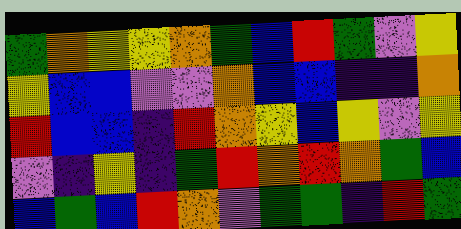[["green", "orange", "yellow", "yellow", "orange", "green", "blue", "red", "green", "violet", "yellow"], ["yellow", "blue", "blue", "violet", "violet", "orange", "blue", "blue", "indigo", "indigo", "orange"], ["red", "blue", "blue", "indigo", "red", "orange", "yellow", "blue", "yellow", "violet", "yellow"], ["violet", "indigo", "yellow", "indigo", "green", "red", "orange", "red", "orange", "green", "blue"], ["blue", "green", "blue", "red", "orange", "violet", "green", "green", "indigo", "red", "green"]]